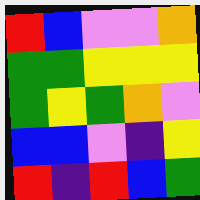[["red", "blue", "violet", "violet", "orange"], ["green", "green", "yellow", "yellow", "yellow"], ["green", "yellow", "green", "orange", "violet"], ["blue", "blue", "violet", "indigo", "yellow"], ["red", "indigo", "red", "blue", "green"]]